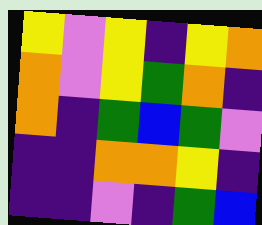[["yellow", "violet", "yellow", "indigo", "yellow", "orange"], ["orange", "violet", "yellow", "green", "orange", "indigo"], ["orange", "indigo", "green", "blue", "green", "violet"], ["indigo", "indigo", "orange", "orange", "yellow", "indigo"], ["indigo", "indigo", "violet", "indigo", "green", "blue"]]